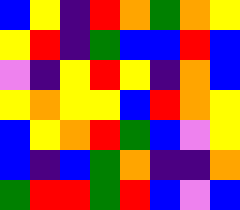[["blue", "yellow", "indigo", "red", "orange", "green", "orange", "yellow"], ["yellow", "red", "indigo", "green", "blue", "blue", "red", "blue"], ["violet", "indigo", "yellow", "red", "yellow", "indigo", "orange", "blue"], ["yellow", "orange", "yellow", "yellow", "blue", "red", "orange", "yellow"], ["blue", "yellow", "orange", "red", "green", "blue", "violet", "yellow"], ["blue", "indigo", "blue", "green", "orange", "indigo", "indigo", "orange"], ["green", "red", "red", "green", "red", "blue", "violet", "blue"]]